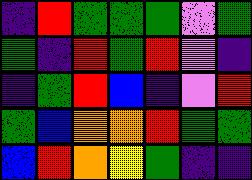[["indigo", "red", "green", "green", "green", "violet", "green"], ["green", "indigo", "red", "green", "red", "violet", "indigo"], ["indigo", "green", "red", "blue", "indigo", "violet", "red"], ["green", "blue", "orange", "orange", "red", "green", "green"], ["blue", "red", "orange", "yellow", "green", "indigo", "indigo"]]